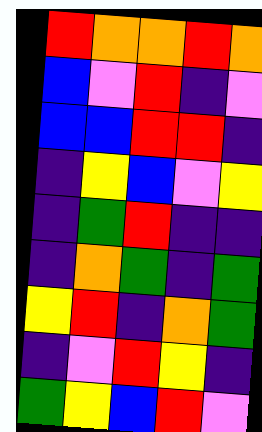[["red", "orange", "orange", "red", "orange"], ["blue", "violet", "red", "indigo", "violet"], ["blue", "blue", "red", "red", "indigo"], ["indigo", "yellow", "blue", "violet", "yellow"], ["indigo", "green", "red", "indigo", "indigo"], ["indigo", "orange", "green", "indigo", "green"], ["yellow", "red", "indigo", "orange", "green"], ["indigo", "violet", "red", "yellow", "indigo"], ["green", "yellow", "blue", "red", "violet"]]